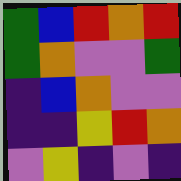[["green", "blue", "red", "orange", "red"], ["green", "orange", "violet", "violet", "green"], ["indigo", "blue", "orange", "violet", "violet"], ["indigo", "indigo", "yellow", "red", "orange"], ["violet", "yellow", "indigo", "violet", "indigo"]]